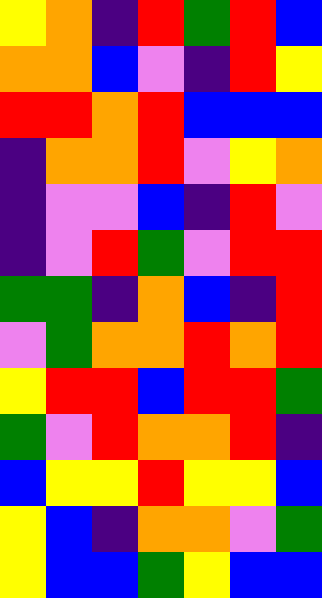[["yellow", "orange", "indigo", "red", "green", "red", "blue"], ["orange", "orange", "blue", "violet", "indigo", "red", "yellow"], ["red", "red", "orange", "red", "blue", "blue", "blue"], ["indigo", "orange", "orange", "red", "violet", "yellow", "orange"], ["indigo", "violet", "violet", "blue", "indigo", "red", "violet"], ["indigo", "violet", "red", "green", "violet", "red", "red"], ["green", "green", "indigo", "orange", "blue", "indigo", "red"], ["violet", "green", "orange", "orange", "red", "orange", "red"], ["yellow", "red", "red", "blue", "red", "red", "green"], ["green", "violet", "red", "orange", "orange", "red", "indigo"], ["blue", "yellow", "yellow", "red", "yellow", "yellow", "blue"], ["yellow", "blue", "indigo", "orange", "orange", "violet", "green"], ["yellow", "blue", "blue", "green", "yellow", "blue", "blue"]]